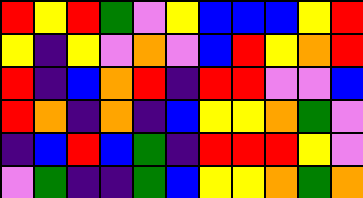[["red", "yellow", "red", "green", "violet", "yellow", "blue", "blue", "blue", "yellow", "red"], ["yellow", "indigo", "yellow", "violet", "orange", "violet", "blue", "red", "yellow", "orange", "red"], ["red", "indigo", "blue", "orange", "red", "indigo", "red", "red", "violet", "violet", "blue"], ["red", "orange", "indigo", "orange", "indigo", "blue", "yellow", "yellow", "orange", "green", "violet"], ["indigo", "blue", "red", "blue", "green", "indigo", "red", "red", "red", "yellow", "violet"], ["violet", "green", "indigo", "indigo", "green", "blue", "yellow", "yellow", "orange", "green", "orange"]]